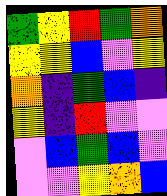[["green", "yellow", "red", "green", "orange"], ["yellow", "yellow", "blue", "violet", "yellow"], ["orange", "indigo", "green", "blue", "indigo"], ["yellow", "indigo", "red", "violet", "violet"], ["violet", "blue", "green", "blue", "violet"], ["violet", "violet", "yellow", "orange", "blue"]]